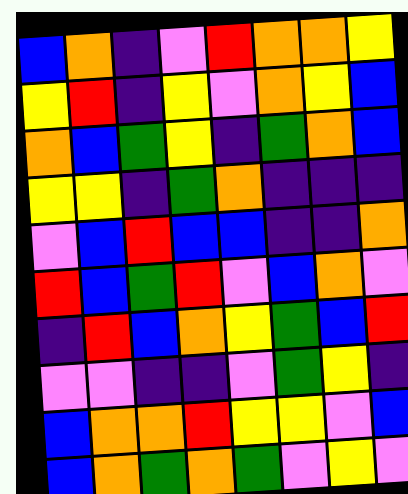[["blue", "orange", "indigo", "violet", "red", "orange", "orange", "yellow"], ["yellow", "red", "indigo", "yellow", "violet", "orange", "yellow", "blue"], ["orange", "blue", "green", "yellow", "indigo", "green", "orange", "blue"], ["yellow", "yellow", "indigo", "green", "orange", "indigo", "indigo", "indigo"], ["violet", "blue", "red", "blue", "blue", "indigo", "indigo", "orange"], ["red", "blue", "green", "red", "violet", "blue", "orange", "violet"], ["indigo", "red", "blue", "orange", "yellow", "green", "blue", "red"], ["violet", "violet", "indigo", "indigo", "violet", "green", "yellow", "indigo"], ["blue", "orange", "orange", "red", "yellow", "yellow", "violet", "blue"], ["blue", "orange", "green", "orange", "green", "violet", "yellow", "violet"]]